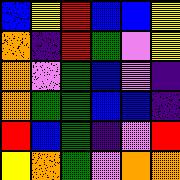[["blue", "yellow", "red", "blue", "blue", "yellow"], ["orange", "indigo", "red", "green", "violet", "yellow"], ["orange", "violet", "green", "blue", "violet", "indigo"], ["orange", "green", "green", "blue", "blue", "indigo"], ["red", "blue", "green", "indigo", "violet", "red"], ["yellow", "orange", "green", "violet", "orange", "orange"]]